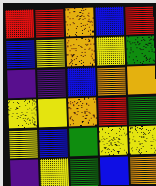[["red", "red", "orange", "blue", "red"], ["blue", "yellow", "orange", "yellow", "green"], ["indigo", "indigo", "blue", "orange", "orange"], ["yellow", "yellow", "orange", "red", "green"], ["yellow", "blue", "green", "yellow", "yellow"], ["indigo", "yellow", "green", "blue", "orange"]]